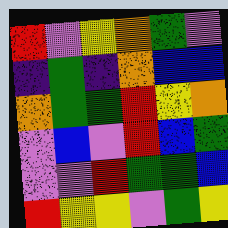[["red", "violet", "yellow", "orange", "green", "violet"], ["indigo", "green", "indigo", "orange", "blue", "blue"], ["orange", "green", "green", "red", "yellow", "orange"], ["violet", "blue", "violet", "red", "blue", "green"], ["violet", "violet", "red", "green", "green", "blue"], ["red", "yellow", "yellow", "violet", "green", "yellow"]]